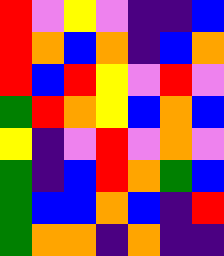[["red", "violet", "yellow", "violet", "indigo", "indigo", "blue"], ["red", "orange", "blue", "orange", "indigo", "blue", "orange"], ["red", "blue", "red", "yellow", "violet", "red", "violet"], ["green", "red", "orange", "yellow", "blue", "orange", "blue"], ["yellow", "indigo", "violet", "red", "violet", "orange", "violet"], ["green", "indigo", "blue", "red", "orange", "green", "blue"], ["green", "blue", "blue", "orange", "blue", "indigo", "red"], ["green", "orange", "orange", "indigo", "orange", "indigo", "indigo"]]